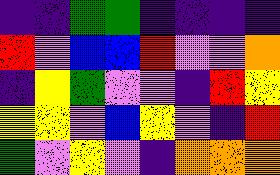[["indigo", "indigo", "green", "green", "indigo", "indigo", "indigo", "indigo"], ["red", "violet", "blue", "blue", "red", "violet", "violet", "orange"], ["indigo", "yellow", "green", "violet", "violet", "indigo", "red", "yellow"], ["yellow", "yellow", "violet", "blue", "yellow", "violet", "indigo", "red"], ["green", "violet", "yellow", "violet", "indigo", "orange", "orange", "orange"]]